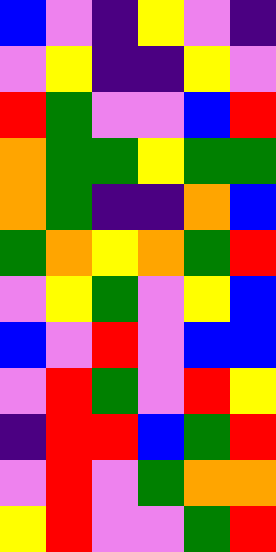[["blue", "violet", "indigo", "yellow", "violet", "indigo"], ["violet", "yellow", "indigo", "indigo", "yellow", "violet"], ["red", "green", "violet", "violet", "blue", "red"], ["orange", "green", "green", "yellow", "green", "green"], ["orange", "green", "indigo", "indigo", "orange", "blue"], ["green", "orange", "yellow", "orange", "green", "red"], ["violet", "yellow", "green", "violet", "yellow", "blue"], ["blue", "violet", "red", "violet", "blue", "blue"], ["violet", "red", "green", "violet", "red", "yellow"], ["indigo", "red", "red", "blue", "green", "red"], ["violet", "red", "violet", "green", "orange", "orange"], ["yellow", "red", "violet", "violet", "green", "red"]]